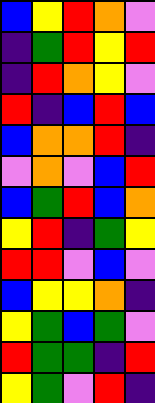[["blue", "yellow", "red", "orange", "violet"], ["indigo", "green", "red", "yellow", "red"], ["indigo", "red", "orange", "yellow", "violet"], ["red", "indigo", "blue", "red", "blue"], ["blue", "orange", "orange", "red", "indigo"], ["violet", "orange", "violet", "blue", "red"], ["blue", "green", "red", "blue", "orange"], ["yellow", "red", "indigo", "green", "yellow"], ["red", "red", "violet", "blue", "violet"], ["blue", "yellow", "yellow", "orange", "indigo"], ["yellow", "green", "blue", "green", "violet"], ["red", "green", "green", "indigo", "red"], ["yellow", "green", "violet", "red", "indigo"]]